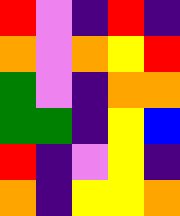[["red", "violet", "indigo", "red", "indigo"], ["orange", "violet", "orange", "yellow", "red"], ["green", "violet", "indigo", "orange", "orange"], ["green", "green", "indigo", "yellow", "blue"], ["red", "indigo", "violet", "yellow", "indigo"], ["orange", "indigo", "yellow", "yellow", "orange"]]